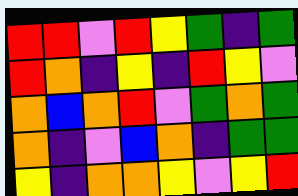[["red", "red", "violet", "red", "yellow", "green", "indigo", "green"], ["red", "orange", "indigo", "yellow", "indigo", "red", "yellow", "violet"], ["orange", "blue", "orange", "red", "violet", "green", "orange", "green"], ["orange", "indigo", "violet", "blue", "orange", "indigo", "green", "green"], ["yellow", "indigo", "orange", "orange", "yellow", "violet", "yellow", "red"]]